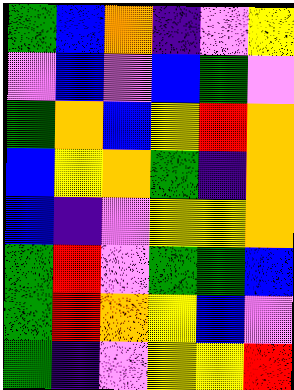[["green", "blue", "orange", "indigo", "violet", "yellow"], ["violet", "blue", "violet", "blue", "green", "violet"], ["green", "orange", "blue", "yellow", "red", "orange"], ["blue", "yellow", "orange", "green", "indigo", "orange"], ["blue", "indigo", "violet", "yellow", "yellow", "orange"], ["green", "red", "violet", "green", "green", "blue"], ["green", "red", "orange", "yellow", "blue", "violet"], ["green", "indigo", "violet", "yellow", "yellow", "red"]]